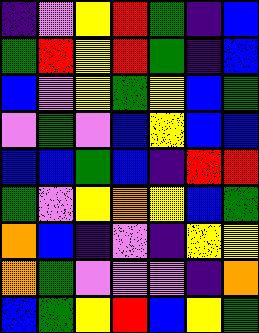[["indigo", "violet", "yellow", "red", "green", "indigo", "blue"], ["green", "red", "yellow", "red", "green", "indigo", "blue"], ["blue", "violet", "yellow", "green", "yellow", "blue", "green"], ["violet", "green", "violet", "blue", "yellow", "blue", "blue"], ["blue", "blue", "green", "blue", "indigo", "red", "red"], ["green", "violet", "yellow", "orange", "yellow", "blue", "green"], ["orange", "blue", "indigo", "violet", "indigo", "yellow", "yellow"], ["orange", "green", "violet", "violet", "violet", "indigo", "orange"], ["blue", "green", "yellow", "red", "blue", "yellow", "green"]]